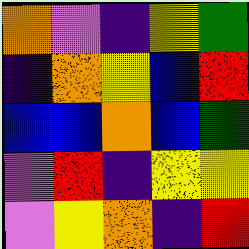[["orange", "violet", "indigo", "yellow", "green"], ["indigo", "orange", "yellow", "blue", "red"], ["blue", "blue", "orange", "blue", "green"], ["violet", "red", "indigo", "yellow", "yellow"], ["violet", "yellow", "orange", "indigo", "red"]]